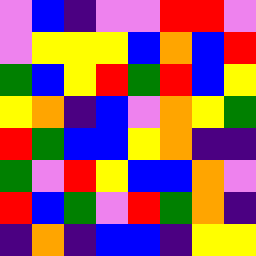[["violet", "blue", "indigo", "violet", "violet", "red", "red", "violet"], ["violet", "yellow", "yellow", "yellow", "blue", "orange", "blue", "red"], ["green", "blue", "yellow", "red", "green", "red", "blue", "yellow"], ["yellow", "orange", "indigo", "blue", "violet", "orange", "yellow", "green"], ["red", "green", "blue", "blue", "yellow", "orange", "indigo", "indigo"], ["green", "violet", "red", "yellow", "blue", "blue", "orange", "violet"], ["red", "blue", "green", "violet", "red", "green", "orange", "indigo"], ["indigo", "orange", "indigo", "blue", "blue", "indigo", "yellow", "yellow"]]